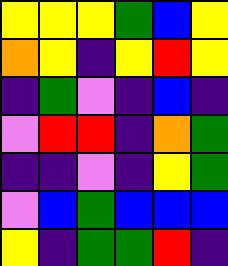[["yellow", "yellow", "yellow", "green", "blue", "yellow"], ["orange", "yellow", "indigo", "yellow", "red", "yellow"], ["indigo", "green", "violet", "indigo", "blue", "indigo"], ["violet", "red", "red", "indigo", "orange", "green"], ["indigo", "indigo", "violet", "indigo", "yellow", "green"], ["violet", "blue", "green", "blue", "blue", "blue"], ["yellow", "indigo", "green", "green", "red", "indigo"]]